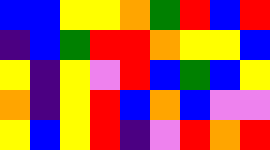[["blue", "blue", "yellow", "yellow", "orange", "green", "red", "blue", "red"], ["indigo", "blue", "green", "red", "red", "orange", "yellow", "yellow", "blue"], ["yellow", "indigo", "yellow", "violet", "red", "blue", "green", "blue", "yellow"], ["orange", "indigo", "yellow", "red", "blue", "orange", "blue", "violet", "violet"], ["yellow", "blue", "yellow", "red", "indigo", "violet", "red", "orange", "red"]]